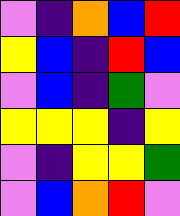[["violet", "indigo", "orange", "blue", "red"], ["yellow", "blue", "indigo", "red", "blue"], ["violet", "blue", "indigo", "green", "violet"], ["yellow", "yellow", "yellow", "indigo", "yellow"], ["violet", "indigo", "yellow", "yellow", "green"], ["violet", "blue", "orange", "red", "violet"]]